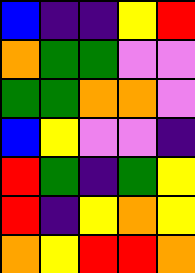[["blue", "indigo", "indigo", "yellow", "red"], ["orange", "green", "green", "violet", "violet"], ["green", "green", "orange", "orange", "violet"], ["blue", "yellow", "violet", "violet", "indigo"], ["red", "green", "indigo", "green", "yellow"], ["red", "indigo", "yellow", "orange", "yellow"], ["orange", "yellow", "red", "red", "orange"]]